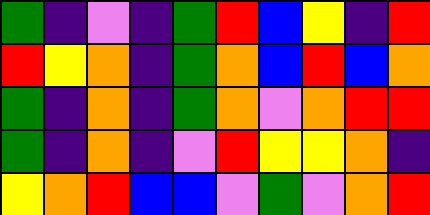[["green", "indigo", "violet", "indigo", "green", "red", "blue", "yellow", "indigo", "red"], ["red", "yellow", "orange", "indigo", "green", "orange", "blue", "red", "blue", "orange"], ["green", "indigo", "orange", "indigo", "green", "orange", "violet", "orange", "red", "red"], ["green", "indigo", "orange", "indigo", "violet", "red", "yellow", "yellow", "orange", "indigo"], ["yellow", "orange", "red", "blue", "blue", "violet", "green", "violet", "orange", "red"]]